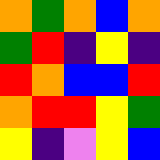[["orange", "green", "orange", "blue", "orange"], ["green", "red", "indigo", "yellow", "indigo"], ["red", "orange", "blue", "blue", "red"], ["orange", "red", "red", "yellow", "green"], ["yellow", "indigo", "violet", "yellow", "blue"]]